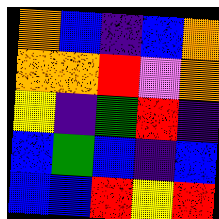[["orange", "blue", "indigo", "blue", "orange"], ["orange", "orange", "red", "violet", "orange"], ["yellow", "indigo", "green", "red", "indigo"], ["blue", "green", "blue", "indigo", "blue"], ["blue", "blue", "red", "yellow", "red"]]